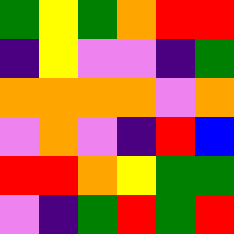[["green", "yellow", "green", "orange", "red", "red"], ["indigo", "yellow", "violet", "violet", "indigo", "green"], ["orange", "orange", "orange", "orange", "violet", "orange"], ["violet", "orange", "violet", "indigo", "red", "blue"], ["red", "red", "orange", "yellow", "green", "green"], ["violet", "indigo", "green", "red", "green", "red"]]